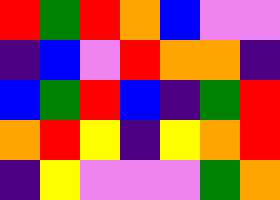[["red", "green", "red", "orange", "blue", "violet", "violet"], ["indigo", "blue", "violet", "red", "orange", "orange", "indigo"], ["blue", "green", "red", "blue", "indigo", "green", "red"], ["orange", "red", "yellow", "indigo", "yellow", "orange", "red"], ["indigo", "yellow", "violet", "violet", "violet", "green", "orange"]]